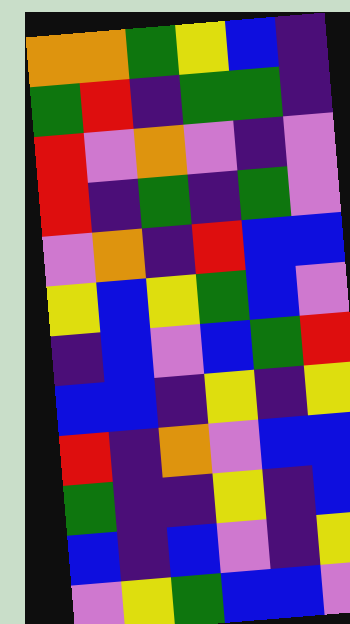[["orange", "orange", "green", "yellow", "blue", "indigo"], ["green", "red", "indigo", "green", "green", "indigo"], ["red", "violet", "orange", "violet", "indigo", "violet"], ["red", "indigo", "green", "indigo", "green", "violet"], ["violet", "orange", "indigo", "red", "blue", "blue"], ["yellow", "blue", "yellow", "green", "blue", "violet"], ["indigo", "blue", "violet", "blue", "green", "red"], ["blue", "blue", "indigo", "yellow", "indigo", "yellow"], ["red", "indigo", "orange", "violet", "blue", "blue"], ["green", "indigo", "indigo", "yellow", "indigo", "blue"], ["blue", "indigo", "blue", "violet", "indigo", "yellow"], ["violet", "yellow", "green", "blue", "blue", "violet"]]